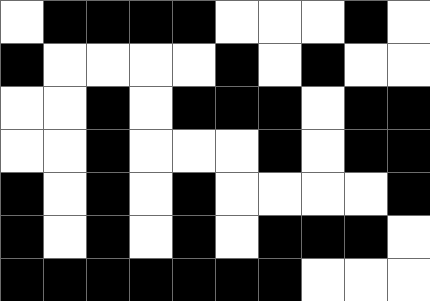[["white", "black", "black", "black", "black", "white", "white", "white", "black", "white"], ["black", "white", "white", "white", "white", "black", "white", "black", "white", "white"], ["white", "white", "black", "white", "black", "black", "black", "white", "black", "black"], ["white", "white", "black", "white", "white", "white", "black", "white", "black", "black"], ["black", "white", "black", "white", "black", "white", "white", "white", "white", "black"], ["black", "white", "black", "white", "black", "white", "black", "black", "black", "white"], ["black", "black", "black", "black", "black", "black", "black", "white", "white", "white"]]